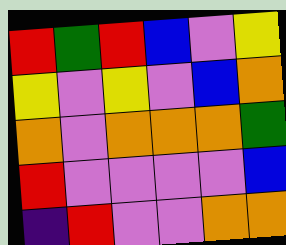[["red", "green", "red", "blue", "violet", "yellow"], ["yellow", "violet", "yellow", "violet", "blue", "orange"], ["orange", "violet", "orange", "orange", "orange", "green"], ["red", "violet", "violet", "violet", "violet", "blue"], ["indigo", "red", "violet", "violet", "orange", "orange"]]